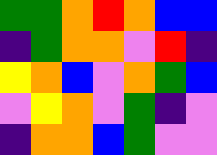[["green", "green", "orange", "red", "orange", "blue", "blue"], ["indigo", "green", "orange", "orange", "violet", "red", "indigo"], ["yellow", "orange", "blue", "violet", "orange", "green", "blue"], ["violet", "yellow", "orange", "violet", "green", "indigo", "violet"], ["indigo", "orange", "orange", "blue", "green", "violet", "violet"]]